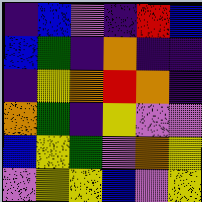[["indigo", "blue", "violet", "indigo", "red", "blue"], ["blue", "green", "indigo", "orange", "indigo", "indigo"], ["indigo", "yellow", "orange", "red", "orange", "indigo"], ["orange", "green", "indigo", "yellow", "violet", "violet"], ["blue", "yellow", "green", "violet", "orange", "yellow"], ["violet", "yellow", "yellow", "blue", "violet", "yellow"]]